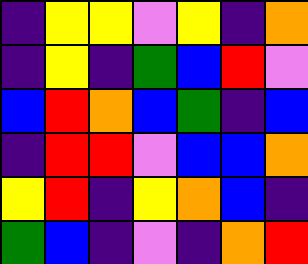[["indigo", "yellow", "yellow", "violet", "yellow", "indigo", "orange"], ["indigo", "yellow", "indigo", "green", "blue", "red", "violet"], ["blue", "red", "orange", "blue", "green", "indigo", "blue"], ["indigo", "red", "red", "violet", "blue", "blue", "orange"], ["yellow", "red", "indigo", "yellow", "orange", "blue", "indigo"], ["green", "blue", "indigo", "violet", "indigo", "orange", "red"]]